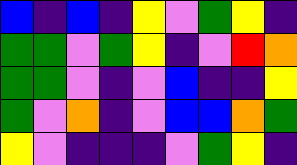[["blue", "indigo", "blue", "indigo", "yellow", "violet", "green", "yellow", "indigo"], ["green", "green", "violet", "green", "yellow", "indigo", "violet", "red", "orange"], ["green", "green", "violet", "indigo", "violet", "blue", "indigo", "indigo", "yellow"], ["green", "violet", "orange", "indigo", "violet", "blue", "blue", "orange", "green"], ["yellow", "violet", "indigo", "indigo", "indigo", "violet", "green", "yellow", "indigo"]]